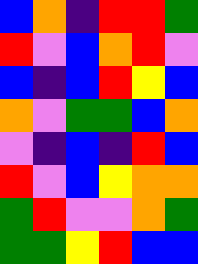[["blue", "orange", "indigo", "red", "red", "green"], ["red", "violet", "blue", "orange", "red", "violet"], ["blue", "indigo", "blue", "red", "yellow", "blue"], ["orange", "violet", "green", "green", "blue", "orange"], ["violet", "indigo", "blue", "indigo", "red", "blue"], ["red", "violet", "blue", "yellow", "orange", "orange"], ["green", "red", "violet", "violet", "orange", "green"], ["green", "green", "yellow", "red", "blue", "blue"]]